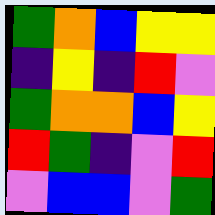[["green", "orange", "blue", "yellow", "yellow"], ["indigo", "yellow", "indigo", "red", "violet"], ["green", "orange", "orange", "blue", "yellow"], ["red", "green", "indigo", "violet", "red"], ["violet", "blue", "blue", "violet", "green"]]